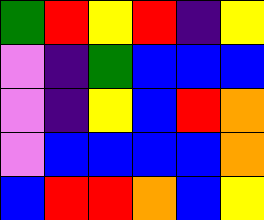[["green", "red", "yellow", "red", "indigo", "yellow"], ["violet", "indigo", "green", "blue", "blue", "blue"], ["violet", "indigo", "yellow", "blue", "red", "orange"], ["violet", "blue", "blue", "blue", "blue", "orange"], ["blue", "red", "red", "orange", "blue", "yellow"]]